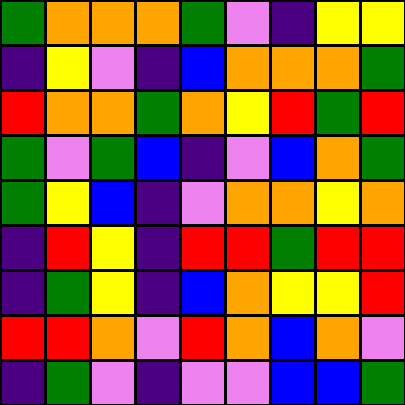[["green", "orange", "orange", "orange", "green", "violet", "indigo", "yellow", "yellow"], ["indigo", "yellow", "violet", "indigo", "blue", "orange", "orange", "orange", "green"], ["red", "orange", "orange", "green", "orange", "yellow", "red", "green", "red"], ["green", "violet", "green", "blue", "indigo", "violet", "blue", "orange", "green"], ["green", "yellow", "blue", "indigo", "violet", "orange", "orange", "yellow", "orange"], ["indigo", "red", "yellow", "indigo", "red", "red", "green", "red", "red"], ["indigo", "green", "yellow", "indigo", "blue", "orange", "yellow", "yellow", "red"], ["red", "red", "orange", "violet", "red", "orange", "blue", "orange", "violet"], ["indigo", "green", "violet", "indigo", "violet", "violet", "blue", "blue", "green"]]